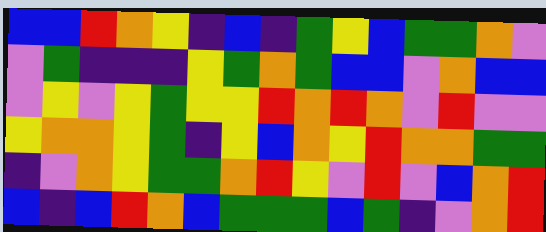[["blue", "blue", "red", "orange", "yellow", "indigo", "blue", "indigo", "green", "yellow", "blue", "green", "green", "orange", "violet"], ["violet", "green", "indigo", "indigo", "indigo", "yellow", "green", "orange", "green", "blue", "blue", "violet", "orange", "blue", "blue"], ["violet", "yellow", "violet", "yellow", "green", "yellow", "yellow", "red", "orange", "red", "orange", "violet", "red", "violet", "violet"], ["yellow", "orange", "orange", "yellow", "green", "indigo", "yellow", "blue", "orange", "yellow", "red", "orange", "orange", "green", "green"], ["indigo", "violet", "orange", "yellow", "green", "green", "orange", "red", "yellow", "violet", "red", "violet", "blue", "orange", "red"], ["blue", "indigo", "blue", "red", "orange", "blue", "green", "green", "green", "blue", "green", "indigo", "violet", "orange", "red"]]